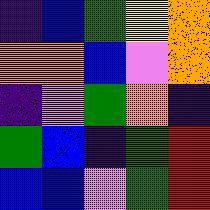[["indigo", "blue", "green", "yellow", "orange"], ["orange", "orange", "blue", "violet", "orange"], ["indigo", "violet", "green", "orange", "indigo"], ["green", "blue", "indigo", "green", "red"], ["blue", "blue", "violet", "green", "red"]]